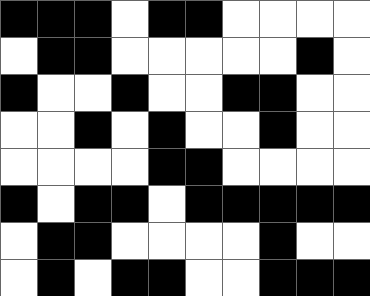[["black", "black", "black", "white", "black", "black", "white", "white", "white", "white"], ["white", "black", "black", "white", "white", "white", "white", "white", "black", "white"], ["black", "white", "white", "black", "white", "white", "black", "black", "white", "white"], ["white", "white", "black", "white", "black", "white", "white", "black", "white", "white"], ["white", "white", "white", "white", "black", "black", "white", "white", "white", "white"], ["black", "white", "black", "black", "white", "black", "black", "black", "black", "black"], ["white", "black", "black", "white", "white", "white", "white", "black", "white", "white"], ["white", "black", "white", "black", "black", "white", "white", "black", "black", "black"]]